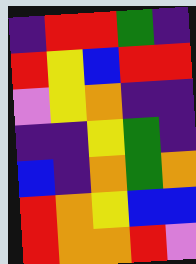[["indigo", "red", "red", "green", "indigo"], ["red", "yellow", "blue", "red", "red"], ["violet", "yellow", "orange", "indigo", "indigo"], ["indigo", "indigo", "yellow", "green", "indigo"], ["blue", "indigo", "orange", "green", "orange"], ["red", "orange", "yellow", "blue", "blue"], ["red", "orange", "orange", "red", "violet"]]